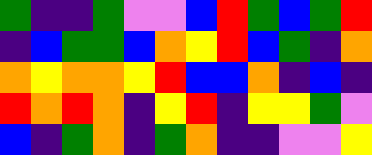[["green", "indigo", "indigo", "green", "violet", "violet", "blue", "red", "green", "blue", "green", "red"], ["indigo", "blue", "green", "green", "blue", "orange", "yellow", "red", "blue", "green", "indigo", "orange"], ["orange", "yellow", "orange", "orange", "yellow", "red", "blue", "blue", "orange", "indigo", "blue", "indigo"], ["red", "orange", "red", "orange", "indigo", "yellow", "red", "indigo", "yellow", "yellow", "green", "violet"], ["blue", "indigo", "green", "orange", "indigo", "green", "orange", "indigo", "indigo", "violet", "violet", "yellow"]]